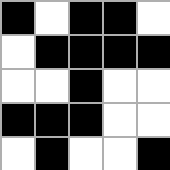[["black", "white", "black", "black", "white"], ["white", "black", "black", "black", "black"], ["white", "white", "black", "white", "white"], ["black", "black", "black", "white", "white"], ["white", "black", "white", "white", "black"]]